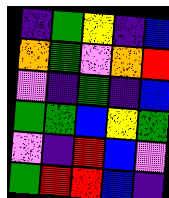[["indigo", "green", "yellow", "indigo", "blue"], ["orange", "green", "violet", "orange", "red"], ["violet", "indigo", "green", "indigo", "blue"], ["green", "green", "blue", "yellow", "green"], ["violet", "indigo", "red", "blue", "violet"], ["green", "red", "red", "blue", "indigo"]]